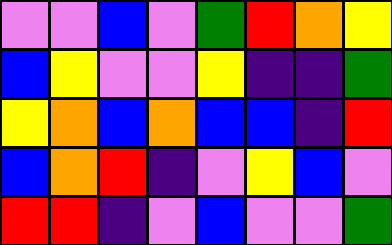[["violet", "violet", "blue", "violet", "green", "red", "orange", "yellow"], ["blue", "yellow", "violet", "violet", "yellow", "indigo", "indigo", "green"], ["yellow", "orange", "blue", "orange", "blue", "blue", "indigo", "red"], ["blue", "orange", "red", "indigo", "violet", "yellow", "blue", "violet"], ["red", "red", "indigo", "violet", "blue", "violet", "violet", "green"]]